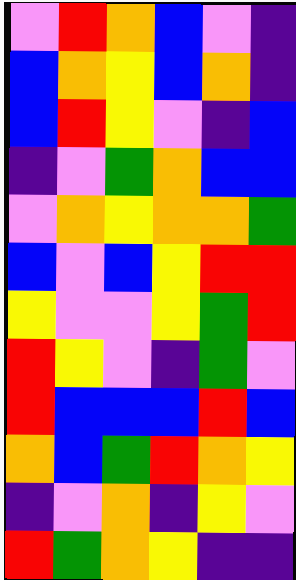[["violet", "red", "orange", "blue", "violet", "indigo"], ["blue", "orange", "yellow", "blue", "orange", "indigo"], ["blue", "red", "yellow", "violet", "indigo", "blue"], ["indigo", "violet", "green", "orange", "blue", "blue"], ["violet", "orange", "yellow", "orange", "orange", "green"], ["blue", "violet", "blue", "yellow", "red", "red"], ["yellow", "violet", "violet", "yellow", "green", "red"], ["red", "yellow", "violet", "indigo", "green", "violet"], ["red", "blue", "blue", "blue", "red", "blue"], ["orange", "blue", "green", "red", "orange", "yellow"], ["indigo", "violet", "orange", "indigo", "yellow", "violet"], ["red", "green", "orange", "yellow", "indigo", "indigo"]]